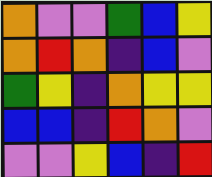[["orange", "violet", "violet", "green", "blue", "yellow"], ["orange", "red", "orange", "indigo", "blue", "violet"], ["green", "yellow", "indigo", "orange", "yellow", "yellow"], ["blue", "blue", "indigo", "red", "orange", "violet"], ["violet", "violet", "yellow", "blue", "indigo", "red"]]